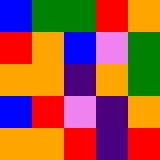[["blue", "green", "green", "red", "orange"], ["red", "orange", "blue", "violet", "green"], ["orange", "orange", "indigo", "orange", "green"], ["blue", "red", "violet", "indigo", "orange"], ["orange", "orange", "red", "indigo", "red"]]